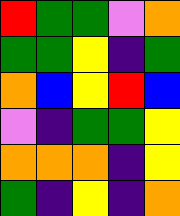[["red", "green", "green", "violet", "orange"], ["green", "green", "yellow", "indigo", "green"], ["orange", "blue", "yellow", "red", "blue"], ["violet", "indigo", "green", "green", "yellow"], ["orange", "orange", "orange", "indigo", "yellow"], ["green", "indigo", "yellow", "indigo", "orange"]]